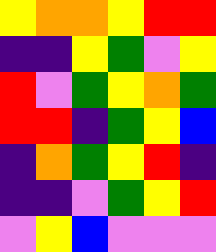[["yellow", "orange", "orange", "yellow", "red", "red"], ["indigo", "indigo", "yellow", "green", "violet", "yellow"], ["red", "violet", "green", "yellow", "orange", "green"], ["red", "red", "indigo", "green", "yellow", "blue"], ["indigo", "orange", "green", "yellow", "red", "indigo"], ["indigo", "indigo", "violet", "green", "yellow", "red"], ["violet", "yellow", "blue", "violet", "violet", "violet"]]